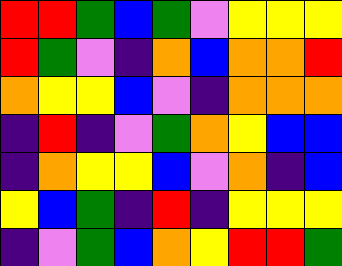[["red", "red", "green", "blue", "green", "violet", "yellow", "yellow", "yellow"], ["red", "green", "violet", "indigo", "orange", "blue", "orange", "orange", "red"], ["orange", "yellow", "yellow", "blue", "violet", "indigo", "orange", "orange", "orange"], ["indigo", "red", "indigo", "violet", "green", "orange", "yellow", "blue", "blue"], ["indigo", "orange", "yellow", "yellow", "blue", "violet", "orange", "indigo", "blue"], ["yellow", "blue", "green", "indigo", "red", "indigo", "yellow", "yellow", "yellow"], ["indigo", "violet", "green", "blue", "orange", "yellow", "red", "red", "green"]]